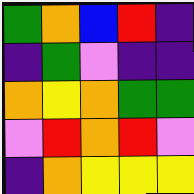[["green", "orange", "blue", "red", "indigo"], ["indigo", "green", "violet", "indigo", "indigo"], ["orange", "yellow", "orange", "green", "green"], ["violet", "red", "orange", "red", "violet"], ["indigo", "orange", "yellow", "yellow", "yellow"]]